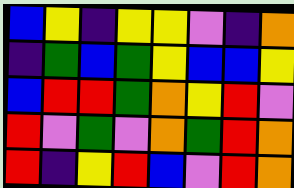[["blue", "yellow", "indigo", "yellow", "yellow", "violet", "indigo", "orange"], ["indigo", "green", "blue", "green", "yellow", "blue", "blue", "yellow"], ["blue", "red", "red", "green", "orange", "yellow", "red", "violet"], ["red", "violet", "green", "violet", "orange", "green", "red", "orange"], ["red", "indigo", "yellow", "red", "blue", "violet", "red", "orange"]]